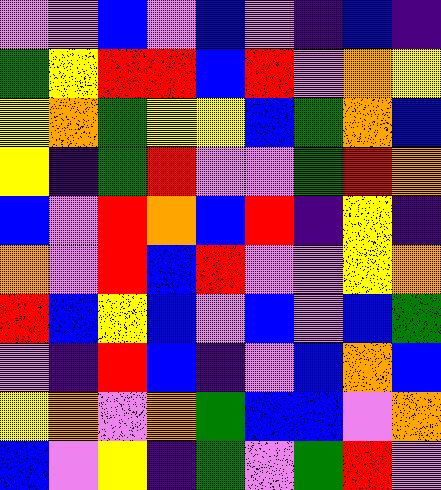[["violet", "violet", "blue", "violet", "blue", "violet", "indigo", "blue", "indigo"], ["green", "yellow", "red", "red", "blue", "red", "violet", "orange", "yellow"], ["yellow", "orange", "green", "yellow", "yellow", "blue", "green", "orange", "blue"], ["yellow", "indigo", "green", "red", "violet", "violet", "green", "red", "orange"], ["blue", "violet", "red", "orange", "blue", "red", "indigo", "yellow", "indigo"], ["orange", "violet", "red", "blue", "red", "violet", "violet", "yellow", "orange"], ["red", "blue", "yellow", "blue", "violet", "blue", "violet", "blue", "green"], ["violet", "indigo", "red", "blue", "indigo", "violet", "blue", "orange", "blue"], ["yellow", "orange", "violet", "orange", "green", "blue", "blue", "violet", "orange"], ["blue", "violet", "yellow", "indigo", "green", "violet", "green", "red", "violet"]]